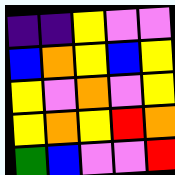[["indigo", "indigo", "yellow", "violet", "violet"], ["blue", "orange", "yellow", "blue", "yellow"], ["yellow", "violet", "orange", "violet", "yellow"], ["yellow", "orange", "yellow", "red", "orange"], ["green", "blue", "violet", "violet", "red"]]